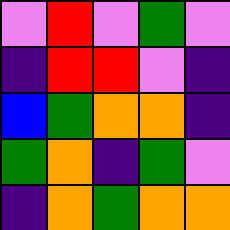[["violet", "red", "violet", "green", "violet"], ["indigo", "red", "red", "violet", "indigo"], ["blue", "green", "orange", "orange", "indigo"], ["green", "orange", "indigo", "green", "violet"], ["indigo", "orange", "green", "orange", "orange"]]